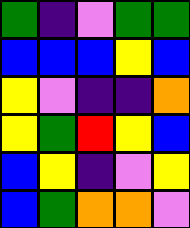[["green", "indigo", "violet", "green", "green"], ["blue", "blue", "blue", "yellow", "blue"], ["yellow", "violet", "indigo", "indigo", "orange"], ["yellow", "green", "red", "yellow", "blue"], ["blue", "yellow", "indigo", "violet", "yellow"], ["blue", "green", "orange", "orange", "violet"]]